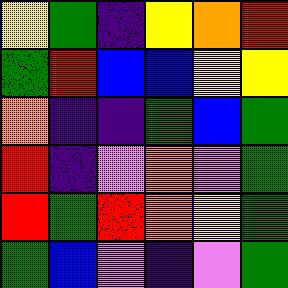[["yellow", "green", "indigo", "yellow", "orange", "red"], ["green", "red", "blue", "blue", "yellow", "yellow"], ["orange", "indigo", "indigo", "green", "blue", "green"], ["red", "indigo", "violet", "orange", "violet", "green"], ["red", "green", "red", "orange", "yellow", "green"], ["green", "blue", "violet", "indigo", "violet", "green"]]